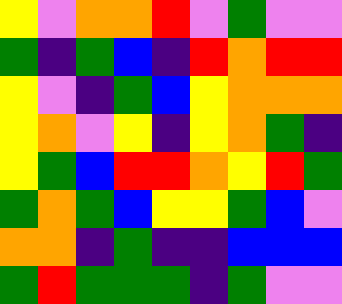[["yellow", "violet", "orange", "orange", "red", "violet", "green", "violet", "violet"], ["green", "indigo", "green", "blue", "indigo", "red", "orange", "red", "red"], ["yellow", "violet", "indigo", "green", "blue", "yellow", "orange", "orange", "orange"], ["yellow", "orange", "violet", "yellow", "indigo", "yellow", "orange", "green", "indigo"], ["yellow", "green", "blue", "red", "red", "orange", "yellow", "red", "green"], ["green", "orange", "green", "blue", "yellow", "yellow", "green", "blue", "violet"], ["orange", "orange", "indigo", "green", "indigo", "indigo", "blue", "blue", "blue"], ["green", "red", "green", "green", "green", "indigo", "green", "violet", "violet"]]